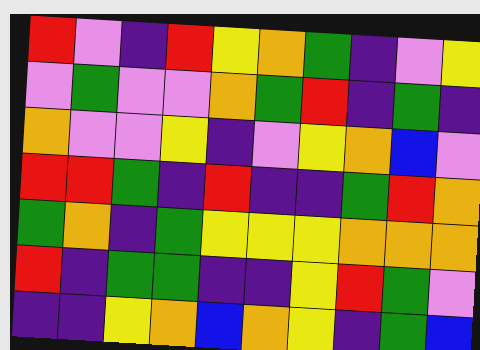[["red", "violet", "indigo", "red", "yellow", "orange", "green", "indigo", "violet", "yellow"], ["violet", "green", "violet", "violet", "orange", "green", "red", "indigo", "green", "indigo"], ["orange", "violet", "violet", "yellow", "indigo", "violet", "yellow", "orange", "blue", "violet"], ["red", "red", "green", "indigo", "red", "indigo", "indigo", "green", "red", "orange"], ["green", "orange", "indigo", "green", "yellow", "yellow", "yellow", "orange", "orange", "orange"], ["red", "indigo", "green", "green", "indigo", "indigo", "yellow", "red", "green", "violet"], ["indigo", "indigo", "yellow", "orange", "blue", "orange", "yellow", "indigo", "green", "blue"]]